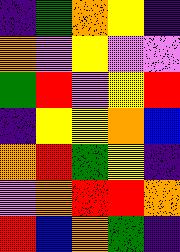[["indigo", "green", "orange", "yellow", "indigo"], ["orange", "violet", "yellow", "violet", "violet"], ["green", "red", "violet", "yellow", "red"], ["indigo", "yellow", "yellow", "orange", "blue"], ["orange", "red", "green", "yellow", "indigo"], ["violet", "orange", "red", "red", "orange"], ["red", "blue", "orange", "green", "indigo"]]